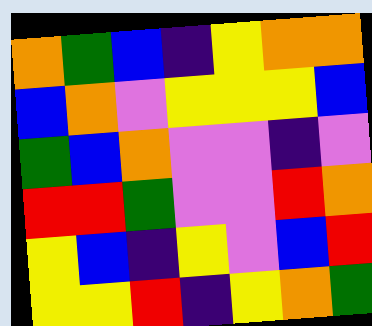[["orange", "green", "blue", "indigo", "yellow", "orange", "orange"], ["blue", "orange", "violet", "yellow", "yellow", "yellow", "blue"], ["green", "blue", "orange", "violet", "violet", "indigo", "violet"], ["red", "red", "green", "violet", "violet", "red", "orange"], ["yellow", "blue", "indigo", "yellow", "violet", "blue", "red"], ["yellow", "yellow", "red", "indigo", "yellow", "orange", "green"]]